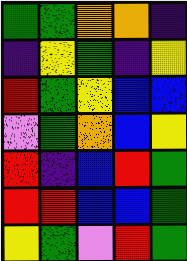[["green", "green", "orange", "orange", "indigo"], ["indigo", "yellow", "green", "indigo", "yellow"], ["red", "green", "yellow", "blue", "blue"], ["violet", "green", "orange", "blue", "yellow"], ["red", "indigo", "blue", "red", "green"], ["red", "red", "blue", "blue", "green"], ["yellow", "green", "violet", "red", "green"]]